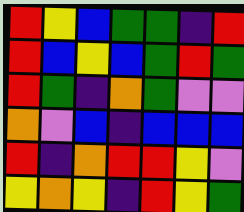[["red", "yellow", "blue", "green", "green", "indigo", "red"], ["red", "blue", "yellow", "blue", "green", "red", "green"], ["red", "green", "indigo", "orange", "green", "violet", "violet"], ["orange", "violet", "blue", "indigo", "blue", "blue", "blue"], ["red", "indigo", "orange", "red", "red", "yellow", "violet"], ["yellow", "orange", "yellow", "indigo", "red", "yellow", "green"]]